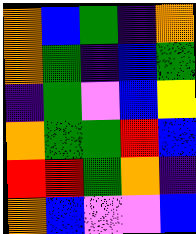[["orange", "blue", "green", "indigo", "orange"], ["orange", "green", "indigo", "blue", "green"], ["indigo", "green", "violet", "blue", "yellow"], ["orange", "green", "green", "red", "blue"], ["red", "red", "green", "orange", "indigo"], ["orange", "blue", "violet", "violet", "blue"]]